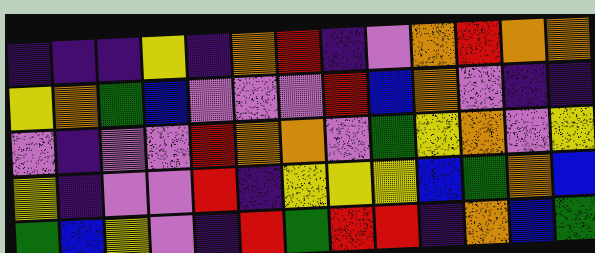[["indigo", "indigo", "indigo", "yellow", "indigo", "orange", "red", "indigo", "violet", "orange", "red", "orange", "orange"], ["yellow", "orange", "green", "blue", "violet", "violet", "violet", "red", "blue", "orange", "violet", "indigo", "indigo"], ["violet", "indigo", "violet", "violet", "red", "orange", "orange", "violet", "green", "yellow", "orange", "violet", "yellow"], ["yellow", "indigo", "violet", "violet", "red", "indigo", "yellow", "yellow", "yellow", "blue", "green", "orange", "blue"], ["green", "blue", "yellow", "violet", "indigo", "red", "green", "red", "red", "indigo", "orange", "blue", "green"]]